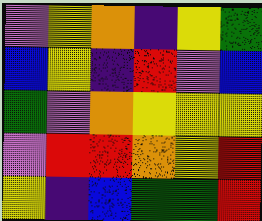[["violet", "yellow", "orange", "indigo", "yellow", "green"], ["blue", "yellow", "indigo", "red", "violet", "blue"], ["green", "violet", "orange", "yellow", "yellow", "yellow"], ["violet", "red", "red", "orange", "yellow", "red"], ["yellow", "indigo", "blue", "green", "green", "red"]]